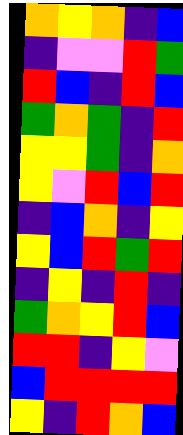[["orange", "yellow", "orange", "indigo", "blue"], ["indigo", "violet", "violet", "red", "green"], ["red", "blue", "indigo", "red", "blue"], ["green", "orange", "green", "indigo", "red"], ["yellow", "yellow", "green", "indigo", "orange"], ["yellow", "violet", "red", "blue", "red"], ["indigo", "blue", "orange", "indigo", "yellow"], ["yellow", "blue", "red", "green", "red"], ["indigo", "yellow", "indigo", "red", "indigo"], ["green", "orange", "yellow", "red", "blue"], ["red", "red", "indigo", "yellow", "violet"], ["blue", "red", "red", "red", "red"], ["yellow", "indigo", "red", "orange", "blue"]]